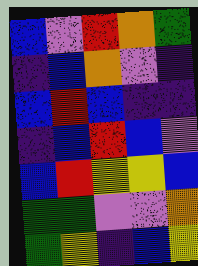[["blue", "violet", "red", "orange", "green"], ["indigo", "blue", "orange", "violet", "indigo"], ["blue", "red", "blue", "indigo", "indigo"], ["indigo", "blue", "red", "blue", "violet"], ["blue", "red", "yellow", "yellow", "blue"], ["green", "green", "violet", "violet", "orange"], ["green", "yellow", "indigo", "blue", "yellow"]]